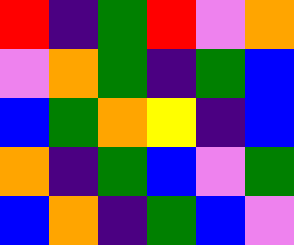[["red", "indigo", "green", "red", "violet", "orange"], ["violet", "orange", "green", "indigo", "green", "blue"], ["blue", "green", "orange", "yellow", "indigo", "blue"], ["orange", "indigo", "green", "blue", "violet", "green"], ["blue", "orange", "indigo", "green", "blue", "violet"]]